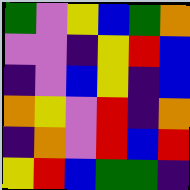[["green", "violet", "yellow", "blue", "green", "orange"], ["violet", "violet", "indigo", "yellow", "red", "blue"], ["indigo", "violet", "blue", "yellow", "indigo", "blue"], ["orange", "yellow", "violet", "red", "indigo", "orange"], ["indigo", "orange", "violet", "red", "blue", "red"], ["yellow", "red", "blue", "green", "green", "indigo"]]